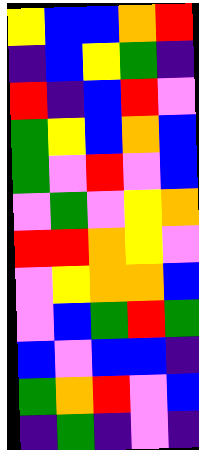[["yellow", "blue", "blue", "orange", "red"], ["indigo", "blue", "yellow", "green", "indigo"], ["red", "indigo", "blue", "red", "violet"], ["green", "yellow", "blue", "orange", "blue"], ["green", "violet", "red", "violet", "blue"], ["violet", "green", "violet", "yellow", "orange"], ["red", "red", "orange", "yellow", "violet"], ["violet", "yellow", "orange", "orange", "blue"], ["violet", "blue", "green", "red", "green"], ["blue", "violet", "blue", "blue", "indigo"], ["green", "orange", "red", "violet", "blue"], ["indigo", "green", "indigo", "violet", "indigo"]]